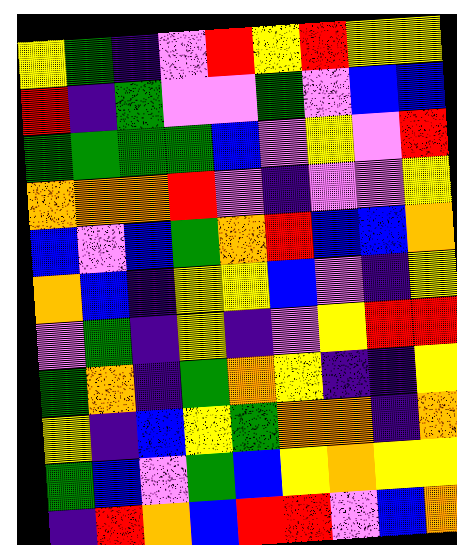[["yellow", "green", "indigo", "violet", "red", "yellow", "red", "yellow", "yellow"], ["red", "indigo", "green", "violet", "violet", "green", "violet", "blue", "blue"], ["green", "green", "green", "green", "blue", "violet", "yellow", "violet", "red"], ["orange", "orange", "orange", "red", "violet", "indigo", "violet", "violet", "yellow"], ["blue", "violet", "blue", "green", "orange", "red", "blue", "blue", "orange"], ["orange", "blue", "indigo", "yellow", "yellow", "blue", "violet", "indigo", "yellow"], ["violet", "green", "indigo", "yellow", "indigo", "violet", "yellow", "red", "red"], ["green", "orange", "indigo", "green", "orange", "yellow", "indigo", "indigo", "yellow"], ["yellow", "indigo", "blue", "yellow", "green", "orange", "orange", "indigo", "orange"], ["green", "blue", "violet", "green", "blue", "yellow", "orange", "yellow", "yellow"], ["indigo", "red", "orange", "blue", "red", "red", "violet", "blue", "orange"]]